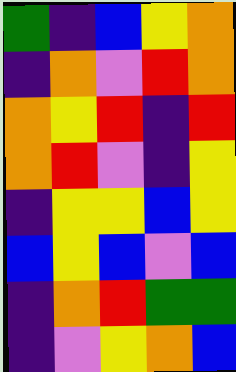[["green", "indigo", "blue", "yellow", "orange"], ["indigo", "orange", "violet", "red", "orange"], ["orange", "yellow", "red", "indigo", "red"], ["orange", "red", "violet", "indigo", "yellow"], ["indigo", "yellow", "yellow", "blue", "yellow"], ["blue", "yellow", "blue", "violet", "blue"], ["indigo", "orange", "red", "green", "green"], ["indigo", "violet", "yellow", "orange", "blue"]]